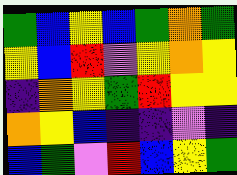[["green", "blue", "yellow", "blue", "green", "orange", "green"], ["yellow", "blue", "red", "violet", "yellow", "orange", "yellow"], ["indigo", "orange", "yellow", "green", "red", "yellow", "yellow"], ["orange", "yellow", "blue", "indigo", "indigo", "violet", "indigo"], ["blue", "green", "violet", "red", "blue", "yellow", "green"]]